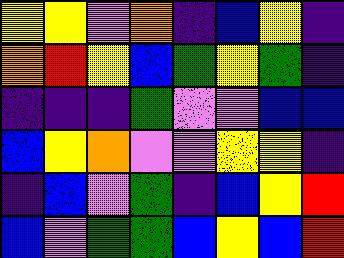[["yellow", "yellow", "violet", "orange", "indigo", "blue", "yellow", "indigo"], ["orange", "red", "yellow", "blue", "green", "yellow", "green", "indigo"], ["indigo", "indigo", "indigo", "green", "violet", "violet", "blue", "blue"], ["blue", "yellow", "orange", "violet", "violet", "yellow", "yellow", "indigo"], ["indigo", "blue", "violet", "green", "indigo", "blue", "yellow", "red"], ["blue", "violet", "green", "green", "blue", "yellow", "blue", "red"]]